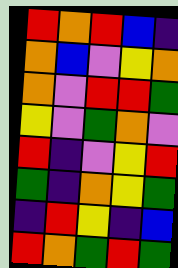[["red", "orange", "red", "blue", "indigo"], ["orange", "blue", "violet", "yellow", "orange"], ["orange", "violet", "red", "red", "green"], ["yellow", "violet", "green", "orange", "violet"], ["red", "indigo", "violet", "yellow", "red"], ["green", "indigo", "orange", "yellow", "green"], ["indigo", "red", "yellow", "indigo", "blue"], ["red", "orange", "green", "red", "green"]]